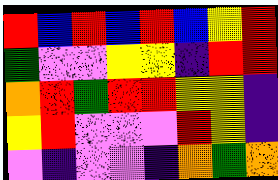[["red", "blue", "red", "blue", "red", "blue", "yellow", "red"], ["green", "violet", "violet", "yellow", "yellow", "indigo", "red", "red"], ["orange", "red", "green", "red", "red", "yellow", "yellow", "indigo"], ["yellow", "red", "violet", "violet", "violet", "red", "yellow", "indigo"], ["violet", "indigo", "violet", "violet", "indigo", "orange", "green", "orange"]]